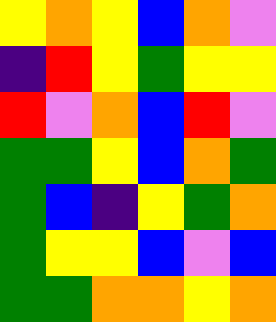[["yellow", "orange", "yellow", "blue", "orange", "violet"], ["indigo", "red", "yellow", "green", "yellow", "yellow"], ["red", "violet", "orange", "blue", "red", "violet"], ["green", "green", "yellow", "blue", "orange", "green"], ["green", "blue", "indigo", "yellow", "green", "orange"], ["green", "yellow", "yellow", "blue", "violet", "blue"], ["green", "green", "orange", "orange", "yellow", "orange"]]